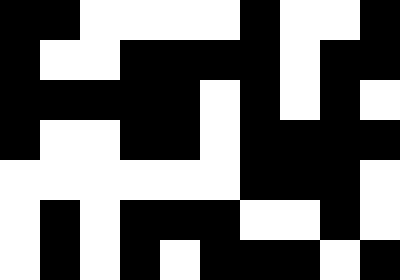[["black", "black", "white", "white", "white", "white", "black", "white", "white", "black"], ["black", "white", "white", "black", "black", "black", "black", "white", "black", "black"], ["black", "black", "black", "black", "black", "white", "black", "white", "black", "white"], ["black", "white", "white", "black", "black", "white", "black", "black", "black", "black"], ["white", "white", "white", "white", "white", "white", "black", "black", "black", "white"], ["white", "black", "white", "black", "black", "black", "white", "white", "black", "white"], ["white", "black", "white", "black", "white", "black", "black", "black", "white", "black"]]